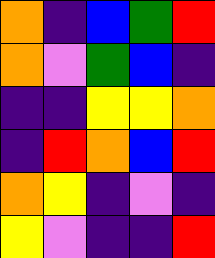[["orange", "indigo", "blue", "green", "red"], ["orange", "violet", "green", "blue", "indigo"], ["indigo", "indigo", "yellow", "yellow", "orange"], ["indigo", "red", "orange", "blue", "red"], ["orange", "yellow", "indigo", "violet", "indigo"], ["yellow", "violet", "indigo", "indigo", "red"]]